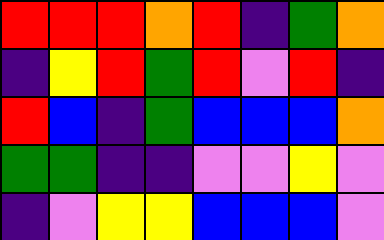[["red", "red", "red", "orange", "red", "indigo", "green", "orange"], ["indigo", "yellow", "red", "green", "red", "violet", "red", "indigo"], ["red", "blue", "indigo", "green", "blue", "blue", "blue", "orange"], ["green", "green", "indigo", "indigo", "violet", "violet", "yellow", "violet"], ["indigo", "violet", "yellow", "yellow", "blue", "blue", "blue", "violet"]]